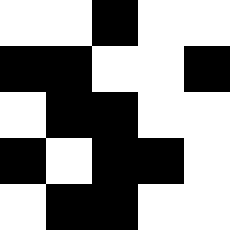[["white", "white", "black", "white", "white"], ["black", "black", "white", "white", "black"], ["white", "black", "black", "white", "white"], ["black", "white", "black", "black", "white"], ["white", "black", "black", "white", "white"]]